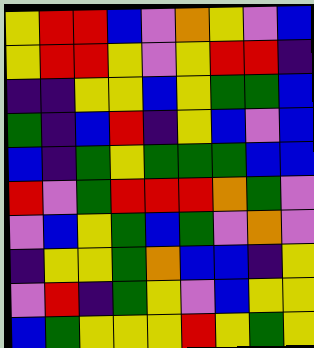[["yellow", "red", "red", "blue", "violet", "orange", "yellow", "violet", "blue"], ["yellow", "red", "red", "yellow", "violet", "yellow", "red", "red", "indigo"], ["indigo", "indigo", "yellow", "yellow", "blue", "yellow", "green", "green", "blue"], ["green", "indigo", "blue", "red", "indigo", "yellow", "blue", "violet", "blue"], ["blue", "indigo", "green", "yellow", "green", "green", "green", "blue", "blue"], ["red", "violet", "green", "red", "red", "red", "orange", "green", "violet"], ["violet", "blue", "yellow", "green", "blue", "green", "violet", "orange", "violet"], ["indigo", "yellow", "yellow", "green", "orange", "blue", "blue", "indigo", "yellow"], ["violet", "red", "indigo", "green", "yellow", "violet", "blue", "yellow", "yellow"], ["blue", "green", "yellow", "yellow", "yellow", "red", "yellow", "green", "yellow"]]